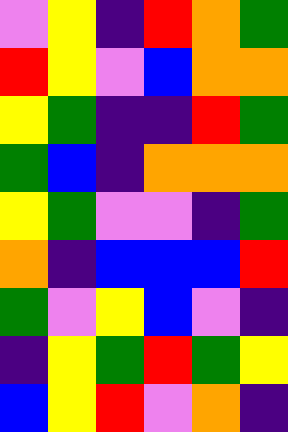[["violet", "yellow", "indigo", "red", "orange", "green"], ["red", "yellow", "violet", "blue", "orange", "orange"], ["yellow", "green", "indigo", "indigo", "red", "green"], ["green", "blue", "indigo", "orange", "orange", "orange"], ["yellow", "green", "violet", "violet", "indigo", "green"], ["orange", "indigo", "blue", "blue", "blue", "red"], ["green", "violet", "yellow", "blue", "violet", "indigo"], ["indigo", "yellow", "green", "red", "green", "yellow"], ["blue", "yellow", "red", "violet", "orange", "indigo"]]